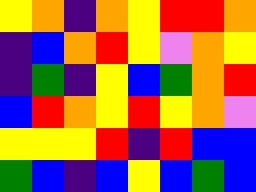[["yellow", "orange", "indigo", "orange", "yellow", "red", "red", "orange"], ["indigo", "blue", "orange", "red", "yellow", "violet", "orange", "yellow"], ["indigo", "green", "indigo", "yellow", "blue", "green", "orange", "red"], ["blue", "red", "orange", "yellow", "red", "yellow", "orange", "violet"], ["yellow", "yellow", "yellow", "red", "indigo", "red", "blue", "blue"], ["green", "blue", "indigo", "blue", "yellow", "blue", "green", "blue"]]